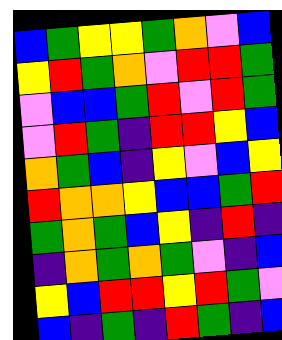[["blue", "green", "yellow", "yellow", "green", "orange", "violet", "blue"], ["yellow", "red", "green", "orange", "violet", "red", "red", "green"], ["violet", "blue", "blue", "green", "red", "violet", "red", "green"], ["violet", "red", "green", "indigo", "red", "red", "yellow", "blue"], ["orange", "green", "blue", "indigo", "yellow", "violet", "blue", "yellow"], ["red", "orange", "orange", "yellow", "blue", "blue", "green", "red"], ["green", "orange", "green", "blue", "yellow", "indigo", "red", "indigo"], ["indigo", "orange", "green", "orange", "green", "violet", "indigo", "blue"], ["yellow", "blue", "red", "red", "yellow", "red", "green", "violet"], ["blue", "indigo", "green", "indigo", "red", "green", "indigo", "blue"]]